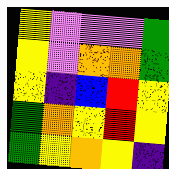[["yellow", "violet", "violet", "violet", "green"], ["yellow", "violet", "orange", "orange", "green"], ["yellow", "indigo", "blue", "red", "yellow"], ["green", "orange", "yellow", "red", "yellow"], ["green", "yellow", "orange", "yellow", "indigo"]]